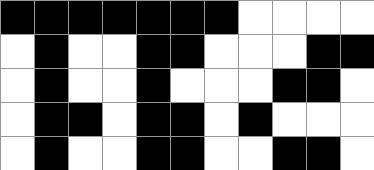[["black", "black", "black", "black", "black", "black", "black", "white", "white", "white", "white"], ["white", "black", "white", "white", "black", "black", "white", "white", "white", "black", "black"], ["white", "black", "white", "white", "black", "white", "white", "white", "black", "black", "white"], ["white", "black", "black", "white", "black", "black", "white", "black", "white", "white", "white"], ["white", "black", "white", "white", "black", "black", "white", "white", "black", "black", "white"]]